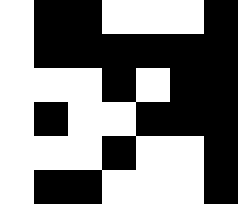[["white", "black", "black", "white", "white", "white", "black"], ["white", "black", "black", "black", "black", "black", "black"], ["white", "white", "white", "black", "white", "black", "black"], ["white", "black", "white", "white", "black", "black", "black"], ["white", "white", "white", "black", "white", "white", "black"], ["white", "black", "black", "white", "white", "white", "black"]]